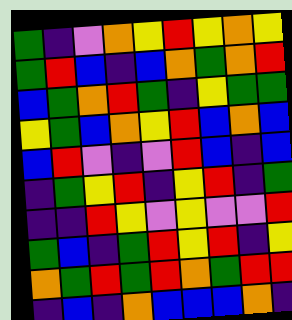[["green", "indigo", "violet", "orange", "yellow", "red", "yellow", "orange", "yellow"], ["green", "red", "blue", "indigo", "blue", "orange", "green", "orange", "red"], ["blue", "green", "orange", "red", "green", "indigo", "yellow", "green", "green"], ["yellow", "green", "blue", "orange", "yellow", "red", "blue", "orange", "blue"], ["blue", "red", "violet", "indigo", "violet", "red", "blue", "indigo", "blue"], ["indigo", "green", "yellow", "red", "indigo", "yellow", "red", "indigo", "green"], ["indigo", "indigo", "red", "yellow", "violet", "yellow", "violet", "violet", "red"], ["green", "blue", "indigo", "green", "red", "yellow", "red", "indigo", "yellow"], ["orange", "green", "red", "green", "red", "orange", "green", "red", "red"], ["indigo", "blue", "indigo", "orange", "blue", "blue", "blue", "orange", "indigo"]]